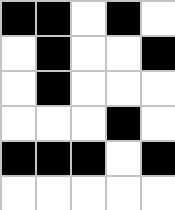[["black", "black", "white", "black", "white"], ["white", "black", "white", "white", "black"], ["white", "black", "white", "white", "white"], ["white", "white", "white", "black", "white"], ["black", "black", "black", "white", "black"], ["white", "white", "white", "white", "white"]]